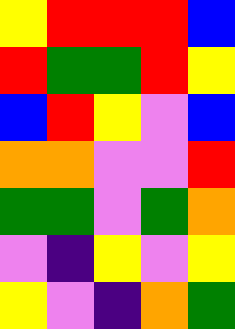[["yellow", "red", "red", "red", "blue"], ["red", "green", "green", "red", "yellow"], ["blue", "red", "yellow", "violet", "blue"], ["orange", "orange", "violet", "violet", "red"], ["green", "green", "violet", "green", "orange"], ["violet", "indigo", "yellow", "violet", "yellow"], ["yellow", "violet", "indigo", "orange", "green"]]